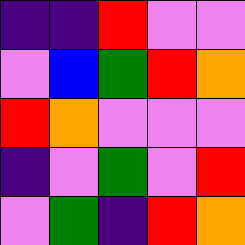[["indigo", "indigo", "red", "violet", "violet"], ["violet", "blue", "green", "red", "orange"], ["red", "orange", "violet", "violet", "violet"], ["indigo", "violet", "green", "violet", "red"], ["violet", "green", "indigo", "red", "orange"]]